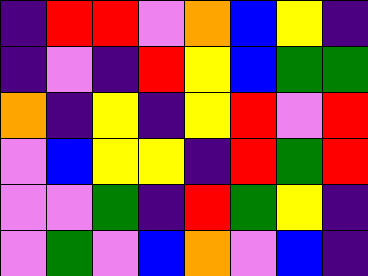[["indigo", "red", "red", "violet", "orange", "blue", "yellow", "indigo"], ["indigo", "violet", "indigo", "red", "yellow", "blue", "green", "green"], ["orange", "indigo", "yellow", "indigo", "yellow", "red", "violet", "red"], ["violet", "blue", "yellow", "yellow", "indigo", "red", "green", "red"], ["violet", "violet", "green", "indigo", "red", "green", "yellow", "indigo"], ["violet", "green", "violet", "blue", "orange", "violet", "blue", "indigo"]]